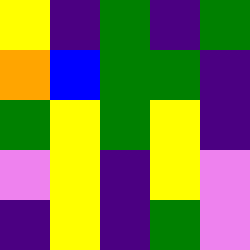[["yellow", "indigo", "green", "indigo", "green"], ["orange", "blue", "green", "green", "indigo"], ["green", "yellow", "green", "yellow", "indigo"], ["violet", "yellow", "indigo", "yellow", "violet"], ["indigo", "yellow", "indigo", "green", "violet"]]